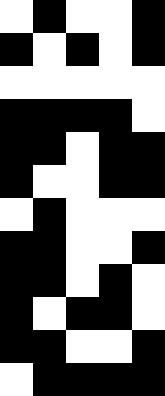[["white", "black", "white", "white", "black"], ["black", "white", "black", "white", "black"], ["white", "white", "white", "white", "white"], ["black", "black", "black", "black", "white"], ["black", "black", "white", "black", "black"], ["black", "white", "white", "black", "black"], ["white", "black", "white", "white", "white"], ["black", "black", "white", "white", "black"], ["black", "black", "white", "black", "white"], ["black", "white", "black", "black", "white"], ["black", "black", "white", "white", "black"], ["white", "black", "black", "black", "black"]]